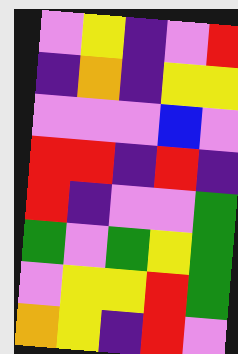[["violet", "yellow", "indigo", "violet", "red"], ["indigo", "orange", "indigo", "yellow", "yellow"], ["violet", "violet", "violet", "blue", "violet"], ["red", "red", "indigo", "red", "indigo"], ["red", "indigo", "violet", "violet", "green"], ["green", "violet", "green", "yellow", "green"], ["violet", "yellow", "yellow", "red", "green"], ["orange", "yellow", "indigo", "red", "violet"]]